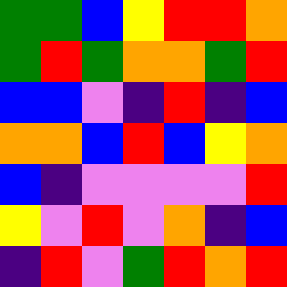[["green", "green", "blue", "yellow", "red", "red", "orange"], ["green", "red", "green", "orange", "orange", "green", "red"], ["blue", "blue", "violet", "indigo", "red", "indigo", "blue"], ["orange", "orange", "blue", "red", "blue", "yellow", "orange"], ["blue", "indigo", "violet", "violet", "violet", "violet", "red"], ["yellow", "violet", "red", "violet", "orange", "indigo", "blue"], ["indigo", "red", "violet", "green", "red", "orange", "red"]]